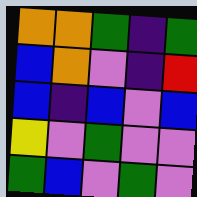[["orange", "orange", "green", "indigo", "green"], ["blue", "orange", "violet", "indigo", "red"], ["blue", "indigo", "blue", "violet", "blue"], ["yellow", "violet", "green", "violet", "violet"], ["green", "blue", "violet", "green", "violet"]]